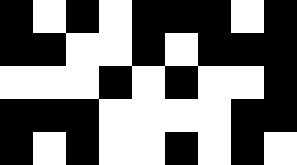[["black", "white", "black", "white", "black", "black", "black", "white", "black"], ["black", "black", "white", "white", "black", "white", "black", "black", "black"], ["white", "white", "white", "black", "white", "black", "white", "white", "black"], ["black", "black", "black", "white", "white", "white", "white", "black", "black"], ["black", "white", "black", "white", "white", "black", "white", "black", "white"]]